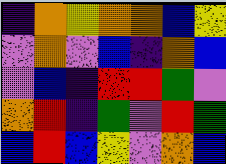[["indigo", "orange", "yellow", "orange", "orange", "blue", "yellow"], ["violet", "orange", "violet", "blue", "indigo", "orange", "blue"], ["violet", "blue", "indigo", "red", "red", "green", "violet"], ["orange", "red", "indigo", "green", "violet", "red", "green"], ["blue", "red", "blue", "yellow", "violet", "orange", "blue"]]